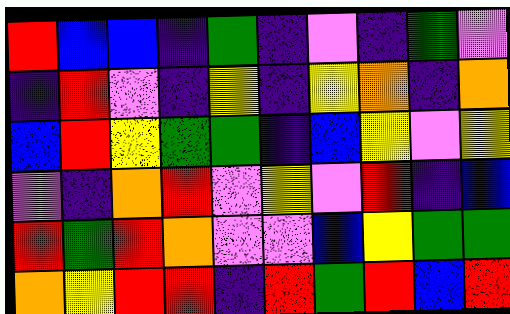[["red", "blue", "blue", "indigo", "green", "indigo", "violet", "indigo", "green", "violet"], ["indigo", "red", "violet", "indigo", "yellow", "indigo", "yellow", "orange", "indigo", "orange"], ["blue", "red", "yellow", "green", "green", "indigo", "blue", "yellow", "violet", "yellow"], ["violet", "indigo", "orange", "red", "violet", "yellow", "violet", "red", "indigo", "blue"], ["red", "green", "red", "orange", "violet", "violet", "blue", "yellow", "green", "green"], ["orange", "yellow", "red", "red", "indigo", "red", "green", "red", "blue", "red"]]